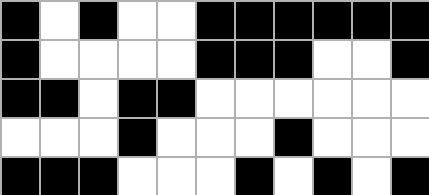[["black", "white", "black", "white", "white", "black", "black", "black", "black", "black", "black"], ["black", "white", "white", "white", "white", "black", "black", "black", "white", "white", "black"], ["black", "black", "white", "black", "black", "white", "white", "white", "white", "white", "white"], ["white", "white", "white", "black", "white", "white", "white", "black", "white", "white", "white"], ["black", "black", "black", "white", "white", "white", "black", "white", "black", "white", "black"]]